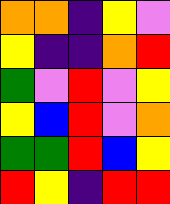[["orange", "orange", "indigo", "yellow", "violet"], ["yellow", "indigo", "indigo", "orange", "red"], ["green", "violet", "red", "violet", "yellow"], ["yellow", "blue", "red", "violet", "orange"], ["green", "green", "red", "blue", "yellow"], ["red", "yellow", "indigo", "red", "red"]]